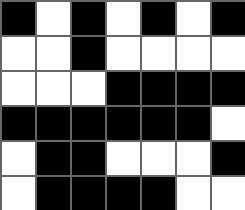[["black", "white", "black", "white", "black", "white", "black"], ["white", "white", "black", "white", "white", "white", "white"], ["white", "white", "white", "black", "black", "black", "black"], ["black", "black", "black", "black", "black", "black", "white"], ["white", "black", "black", "white", "white", "white", "black"], ["white", "black", "black", "black", "black", "white", "white"]]